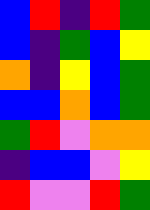[["blue", "red", "indigo", "red", "green"], ["blue", "indigo", "green", "blue", "yellow"], ["orange", "indigo", "yellow", "blue", "green"], ["blue", "blue", "orange", "blue", "green"], ["green", "red", "violet", "orange", "orange"], ["indigo", "blue", "blue", "violet", "yellow"], ["red", "violet", "violet", "red", "green"]]